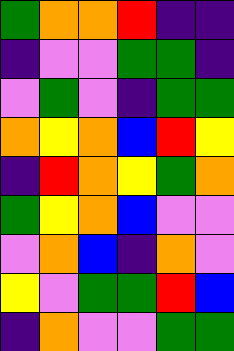[["green", "orange", "orange", "red", "indigo", "indigo"], ["indigo", "violet", "violet", "green", "green", "indigo"], ["violet", "green", "violet", "indigo", "green", "green"], ["orange", "yellow", "orange", "blue", "red", "yellow"], ["indigo", "red", "orange", "yellow", "green", "orange"], ["green", "yellow", "orange", "blue", "violet", "violet"], ["violet", "orange", "blue", "indigo", "orange", "violet"], ["yellow", "violet", "green", "green", "red", "blue"], ["indigo", "orange", "violet", "violet", "green", "green"]]